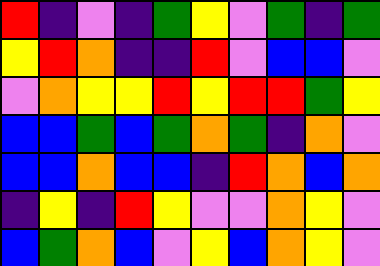[["red", "indigo", "violet", "indigo", "green", "yellow", "violet", "green", "indigo", "green"], ["yellow", "red", "orange", "indigo", "indigo", "red", "violet", "blue", "blue", "violet"], ["violet", "orange", "yellow", "yellow", "red", "yellow", "red", "red", "green", "yellow"], ["blue", "blue", "green", "blue", "green", "orange", "green", "indigo", "orange", "violet"], ["blue", "blue", "orange", "blue", "blue", "indigo", "red", "orange", "blue", "orange"], ["indigo", "yellow", "indigo", "red", "yellow", "violet", "violet", "orange", "yellow", "violet"], ["blue", "green", "orange", "blue", "violet", "yellow", "blue", "orange", "yellow", "violet"]]